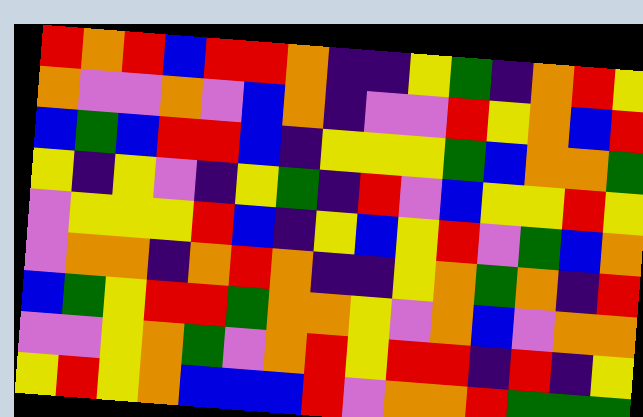[["red", "orange", "red", "blue", "red", "red", "orange", "indigo", "indigo", "yellow", "green", "indigo", "orange", "red", "yellow"], ["orange", "violet", "violet", "orange", "violet", "blue", "orange", "indigo", "violet", "violet", "red", "yellow", "orange", "blue", "red"], ["blue", "green", "blue", "red", "red", "blue", "indigo", "yellow", "yellow", "yellow", "green", "blue", "orange", "orange", "green"], ["yellow", "indigo", "yellow", "violet", "indigo", "yellow", "green", "indigo", "red", "violet", "blue", "yellow", "yellow", "red", "yellow"], ["violet", "yellow", "yellow", "yellow", "red", "blue", "indigo", "yellow", "blue", "yellow", "red", "violet", "green", "blue", "orange"], ["violet", "orange", "orange", "indigo", "orange", "red", "orange", "indigo", "indigo", "yellow", "orange", "green", "orange", "indigo", "red"], ["blue", "green", "yellow", "red", "red", "green", "orange", "orange", "yellow", "violet", "orange", "blue", "violet", "orange", "orange"], ["violet", "violet", "yellow", "orange", "green", "violet", "orange", "red", "yellow", "red", "red", "indigo", "red", "indigo", "yellow"], ["yellow", "red", "yellow", "orange", "blue", "blue", "blue", "red", "violet", "orange", "orange", "red", "green", "green", "green"]]